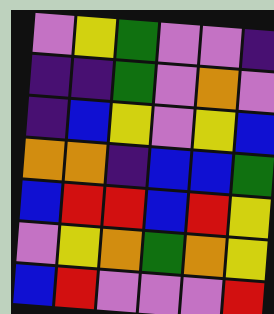[["violet", "yellow", "green", "violet", "violet", "indigo"], ["indigo", "indigo", "green", "violet", "orange", "violet"], ["indigo", "blue", "yellow", "violet", "yellow", "blue"], ["orange", "orange", "indigo", "blue", "blue", "green"], ["blue", "red", "red", "blue", "red", "yellow"], ["violet", "yellow", "orange", "green", "orange", "yellow"], ["blue", "red", "violet", "violet", "violet", "red"]]